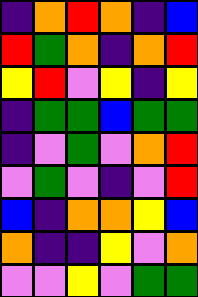[["indigo", "orange", "red", "orange", "indigo", "blue"], ["red", "green", "orange", "indigo", "orange", "red"], ["yellow", "red", "violet", "yellow", "indigo", "yellow"], ["indigo", "green", "green", "blue", "green", "green"], ["indigo", "violet", "green", "violet", "orange", "red"], ["violet", "green", "violet", "indigo", "violet", "red"], ["blue", "indigo", "orange", "orange", "yellow", "blue"], ["orange", "indigo", "indigo", "yellow", "violet", "orange"], ["violet", "violet", "yellow", "violet", "green", "green"]]